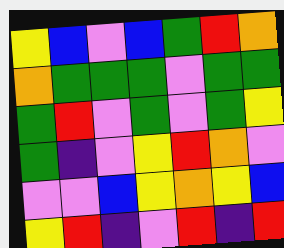[["yellow", "blue", "violet", "blue", "green", "red", "orange"], ["orange", "green", "green", "green", "violet", "green", "green"], ["green", "red", "violet", "green", "violet", "green", "yellow"], ["green", "indigo", "violet", "yellow", "red", "orange", "violet"], ["violet", "violet", "blue", "yellow", "orange", "yellow", "blue"], ["yellow", "red", "indigo", "violet", "red", "indigo", "red"]]